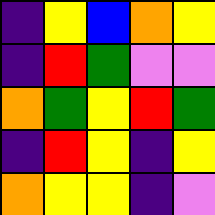[["indigo", "yellow", "blue", "orange", "yellow"], ["indigo", "red", "green", "violet", "violet"], ["orange", "green", "yellow", "red", "green"], ["indigo", "red", "yellow", "indigo", "yellow"], ["orange", "yellow", "yellow", "indigo", "violet"]]